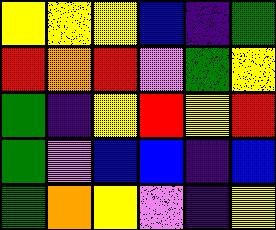[["yellow", "yellow", "yellow", "blue", "indigo", "green"], ["red", "orange", "red", "violet", "green", "yellow"], ["green", "indigo", "yellow", "red", "yellow", "red"], ["green", "violet", "blue", "blue", "indigo", "blue"], ["green", "orange", "yellow", "violet", "indigo", "yellow"]]